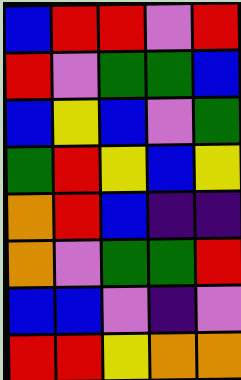[["blue", "red", "red", "violet", "red"], ["red", "violet", "green", "green", "blue"], ["blue", "yellow", "blue", "violet", "green"], ["green", "red", "yellow", "blue", "yellow"], ["orange", "red", "blue", "indigo", "indigo"], ["orange", "violet", "green", "green", "red"], ["blue", "blue", "violet", "indigo", "violet"], ["red", "red", "yellow", "orange", "orange"]]